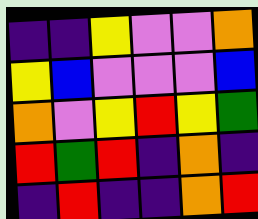[["indigo", "indigo", "yellow", "violet", "violet", "orange"], ["yellow", "blue", "violet", "violet", "violet", "blue"], ["orange", "violet", "yellow", "red", "yellow", "green"], ["red", "green", "red", "indigo", "orange", "indigo"], ["indigo", "red", "indigo", "indigo", "orange", "red"]]